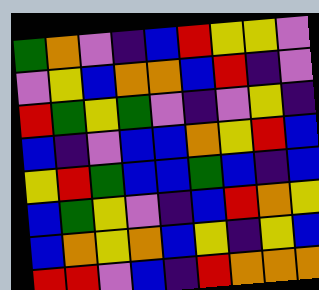[["green", "orange", "violet", "indigo", "blue", "red", "yellow", "yellow", "violet"], ["violet", "yellow", "blue", "orange", "orange", "blue", "red", "indigo", "violet"], ["red", "green", "yellow", "green", "violet", "indigo", "violet", "yellow", "indigo"], ["blue", "indigo", "violet", "blue", "blue", "orange", "yellow", "red", "blue"], ["yellow", "red", "green", "blue", "blue", "green", "blue", "indigo", "blue"], ["blue", "green", "yellow", "violet", "indigo", "blue", "red", "orange", "yellow"], ["blue", "orange", "yellow", "orange", "blue", "yellow", "indigo", "yellow", "blue"], ["red", "red", "violet", "blue", "indigo", "red", "orange", "orange", "orange"]]